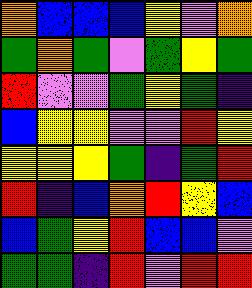[["orange", "blue", "blue", "blue", "yellow", "violet", "orange"], ["green", "orange", "green", "violet", "green", "yellow", "green"], ["red", "violet", "violet", "green", "yellow", "green", "indigo"], ["blue", "yellow", "yellow", "violet", "violet", "red", "yellow"], ["yellow", "yellow", "yellow", "green", "indigo", "green", "red"], ["red", "indigo", "blue", "orange", "red", "yellow", "blue"], ["blue", "green", "yellow", "red", "blue", "blue", "violet"], ["green", "green", "indigo", "red", "violet", "red", "red"]]